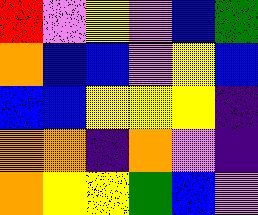[["red", "violet", "yellow", "violet", "blue", "green"], ["orange", "blue", "blue", "violet", "yellow", "blue"], ["blue", "blue", "yellow", "yellow", "yellow", "indigo"], ["orange", "orange", "indigo", "orange", "violet", "indigo"], ["orange", "yellow", "yellow", "green", "blue", "violet"]]